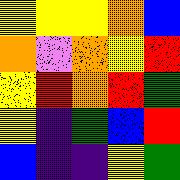[["yellow", "yellow", "yellow", "orange", "blue"], ["orange", "violet", "orange", "yellow", "red"], ["yellow", "red", "orange", "red", "green"], ["yellow", "indigo", "green", "blue", "red"], ["blue", "indigo", "indigo", "yellow", "green"]]